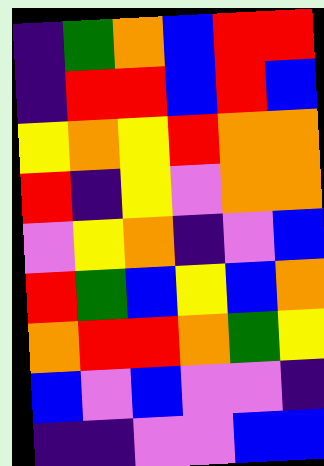[["indigo", "green", "orange", "blue", "red", "red"], ["indigo", "red", "red", "blue", "red", "blue"], ["yellow", "orange", "yellow", "red", "orange", "orange"], ["red", "indigo", "yellow", "violet", "orange", "orange"], ["violet", "yellow", "orange", "indigo", "violet", "blue"], ["red", "green", "blue", "yellow", "blue", "orange"], ["orange", "red", "red", "orange", "green", "yellow"], ["blue", "violet", "blue", "violet", "violet", "indigo"], ["indigo", "indigo", "violet", "violet", "blue", "blue"]]